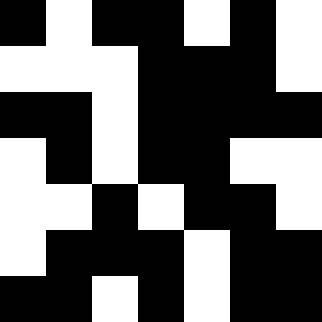[["black", "white", "black", "black", "white", "black", "white"], ["white", "white", "white", "black", "black", "black", "white"], ["black", "black", "white", "black", "black", "black", "black"], ["white", "black", "white", "black", "black", "white", "white"], ["white", "white", "black", "white", "black", "black", "white"], ["white", "black", "black", "black", "white", "black", "black"], ["black", "black", "white", "black", "white", "black", "black"]]